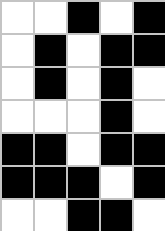[["white", "white", "black", "white", "black"], ["white", "black", "white", "black", "black"], ["white", "black", "white", "black", "white"], ["white", "white", "white", "black", "white"], ["black", "black", "white", "black", "black"], ["black", "black", "black", "white", "black"], ["white", "white", "black", "black", "white"]]